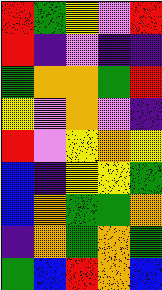[["red", "green", "yellow", "violet", "red"], ["red", "indigo", "violet", "indigo", "indigo"], ["green", "orange", "orange", "green", "red"], ["yellow", "violet", "orange", "violet", "indigo"], ["red", "violet", "yellow", "orange", "yellow"], ["blue", "indigo", "yellow", "yellow", "green"], ["blue", "orange", "green", "green", "orange"], ["indigo", "orange", "green", "orange", "green"], ["green", "blue", "red", "orange", "blue"]]